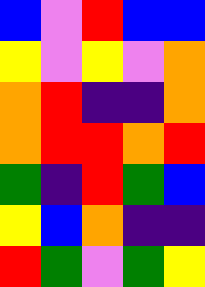[["blue", "violet", "red", "blue", "blue"], ["yellow", "violet", "yellow", "violet", "orange"], ["orange", "red", "indigo", "indigo", "orange"], ["orange", "red", "red", "orange", "red"], ["green", "indigo", "red", "green", "blue"], ["yellow", "blue", "orange", "indigo", "indigo"], ["red", "green", "violet", "green", "yellow"]]